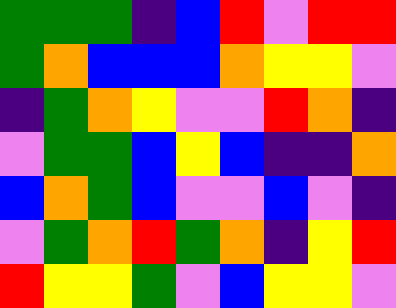[["green", "green", "green", "indigo", "blue", "red", "violet", "red", "red"], ["green", "orange", "blue", "blue", "blue", "orange", "yellow", "yellow", "violet"], ["indigo", "green", "orange", "yellow", "violet", "violet", "red", "orange", "indigo"], ["violet", "green", "green", "blue", "yellow", "blue", "indigo", "indigo", "orange"], ["blue", "orange", "green", "blue", "violet", "violet", "blue", "violet", "indigo"], ["violet", "green", "orange", "red", "green", "orange", "indigo", "yellow", "red"], ["red", "yellow", "yellow", "green", "violet", "blue", "yellow", "yellow", "violet"]]